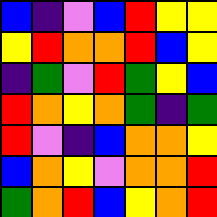[["blue", "indigo", "violet", "blue", "red", "yellow", "yellow"], ["yellow", "red", "orange", "orange", "red", "blue", "yellow"], ["indigo", "green", "violet", "red", "green", "yellow", "blue"], ["red", "orange", "yellow", "orange", "green", "indigo", "green"], ["red", "violet", "indigo", "blue", "orange", "orange", "yellow"], ["blue", "orange", "yellow", "violet", "orange", "orange", "red"], ["green", "orange", "red", "blue", "yellow", "orange", "red"]]